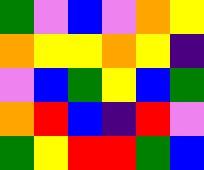[["green", "violet", "blue", "violet", "orange", "yellow"], ["orange", "yellow", "yellow", "orange", "yellow", "indigo"], ["violet", "blue", "green", "yellow", "blue", "green"], ["orange", "red", "blue", "indigo", "red", "violet"], ["green", "yellow", "red", "red", "green", "blue"]]